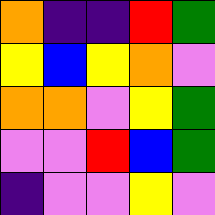[["orange", "indigo", "indigo", "red", "green"], ["yellow", "blue", "yellow", "orange", "violet"], ["orange", "orange", "violet", "yellow", "green"], ["violet", "violet", "red", "blue", "green"], ["indigo", "violet", "violet", "yellow", "violet"]]